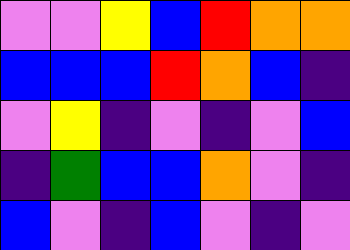[["violet", "violet", "yellow", "blue", "red", "orange", "orange"], ["blue", "blue", "blue", "red", "orange", "blue", "indigo"], ["violet", "yellow", "indigo", "violet", "indigo", "violet", "blue"], ["indigo", "green", "blue", "blue", "orange", "violet", "indigo"], ["blue", "violet", "indigo", "blue", "violet", "indigo", "violet"]]